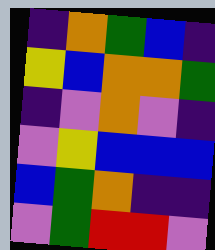[["indigo", "orange", "green", "blue", "indigo"], ["yellow", "blue", "orange", "orange", "green"], ["indigo", "violet", "orange", "violet", "indigo"], ["violet", "yellow", "blue", "blue", "blue"], ["blue", "green", "orange", "indigo", "indigo"], ["violet", "green", "red", "red", "violet"]]